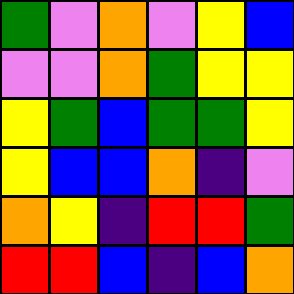[["green", "violet", "orange", "violet", "yellow", "blue"], ["violet", "violet", "orange", "green", "yellow", "yellow"], ["yellow", "green", "blue", "green", "green", "yellow"], ["yellow", "blue", "blue", "orange", "indigo", "violet"], ["orange", "yellow", "indigo", "red", "red", "green"], ["red", "red", "blue", "indigo", "blue", "orange"]]